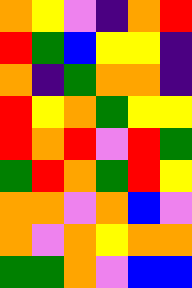[["orange", "yellow", "violet", "indigo", "orange", "red"], ["red", "green", "blue", "yellow", "yellow", "indigo"], ["orange", "indigo", "green", "orange", "orange", "indigo"], ["red", "yellow", "orange", "green", "yellow", "yellow"], ["red", "orange", "red", "violet", "red", "green"], ["green", "red", "orange", "green", "red", "yellow"], ["orange", "orange", "violet", "orange", "blue", "violet"], ["orange", "violet", "orange", "yellow", "orange", "orange"], ["green", "green", "orange", "violet", "blue", "blue"]]